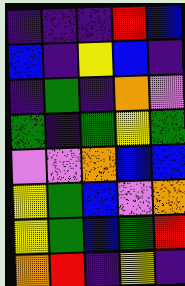[["indigo", "indigo", "indigo", "red", "blue"], ["blue", "indigo", "yellow", "blue", "indigo"], ["indigo", "green", "indigo", "orange", "violet"], ["green", "indigo", "green", "yellow", "green"], ["violet", "violet", "orange", "blue", "blue"], ["yellow", "green", "blue", "violet", "orange"], ["yellow", "green", "blue", "green", "red"], ["orange", "red", "indigo", "yellow", "indigo"]]